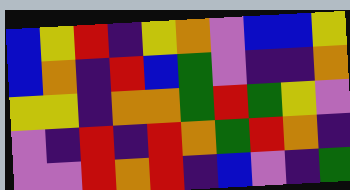[["blue", "yellow", "red", "indigo", "yellow", "orange", "violet", "blue", "blue", "yellow"], ["blue", "orange", "indigo", "red", "blue", "green", "violet", "indigo", "indigo", "orange"], ["yellow", "yellow", "indigo", "orange", "orange", "green", "red", "green", "yellow", "violet"], ["violet", "indigo", "red", "indigo", "red", "orange", "green", "red", "orange", "indigo"], ["violet", "violet", "red", "orange", "red", "indigo", "blue", "violet", "indigo", "green"]]